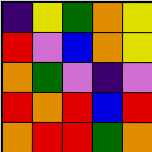[["indigo", "yellow", "green", "orange", "yellow"], ["red", "violet", "blue", "orange", "yellow"], ["orange", "green", "violet", "indigo", "violet"], ["red", "orange", "red", "blue", "red"], ["orange", "red", "red", "green", "orange"]]